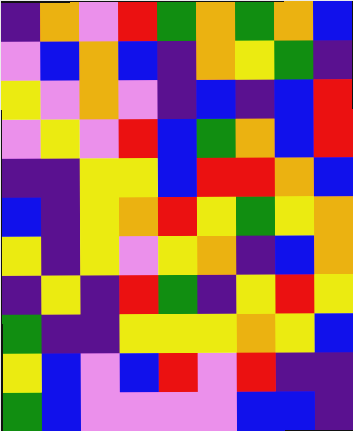[["indigo", "orange", "violet", "red", "green", "orange", "green", "orange", "blue"], ["violet", "blue", "orange", "blue", "indigo", "orange", "yellow", "green", "indigo"], ["yellow", "violet", "orange", "violet", "indigo", "blue", "indigo", "blue", "red"], ["violet", "yellow", "violet", "red", "blue", "green", "orange", "blue", "red"], ["indigo", "indigo", "yellow", "yellow", "blue", "red", "red", "orange", "blue"], ["blue", "indigo", "yellow", "orange", "red", "yellow", "green", "yellow", "orange"], ["yellow", "indigo", "yellow", "violet", "yellow", "orange", "indigo", "blue", "orange"], ["indigo", "yellow", "indigo", "red", "green", "indigo", "yellow", "red", "yellow"], ["green", "indigo", "indigo", "yellow", "yellow", "yellow", "orange", "yellow", "blue"], ["yellow", "blue", "violet", "blue", "red", "violet", "red", "indigo", "indigo"], ["green", "blue", "violet", "violet", "violet", "violet", "blue", "blue", "indigo"]]